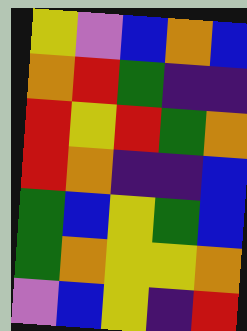[["yellow", "violet", "blue", "orange", "blue"], ["orange", "red", "green", "indigo", "indigo"], ["red", "yellow", "red", "green", "orange"], ["red", "orange", "indigo", "indigo", "blue"], ["green", "blue", "yellow", "green", "blue"], ["green", "orange", "yellow", "yellow", "orange"], ["violet", "blue", "yellow", "indigo", "red"]]